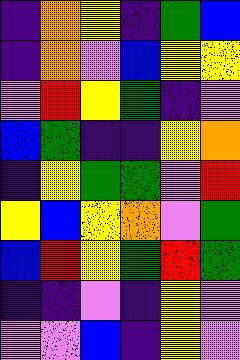[["indigo", "orange", "yellow", "indigo", "green", "blue"], ["indigo", "orange", "violet", "blue", "yellow", "yellow"], ["violet", "red", "yellow", "green", "indigo", "violet"], ["blue", "green", "indigo", "indigo", "yellow", "orange"], ["indigo", "yellow", "green", "green", "violet", "red"], ["yellow", "blue", "yellow", "orange", "violet", "green"], ["blue", "red", "yellow", "green", "red", "green"], ["indigo", "indigo", "violet", "indigo", "yellow", "violet"], ["violet", "violet", "blue", "indigo", "yellow", "violet"]]